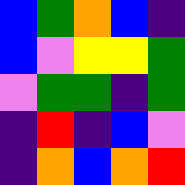[["blue", "green", "orange", "blue", "indigo"], ["blue", "violet", "yellow", "yellow", "green"], ["violet", "green", "green", "indigo", "green"], ["indigo", "red", "indigo", "blue", "violet"], ["indigo", "orange", "blue", "orange", "red"]]